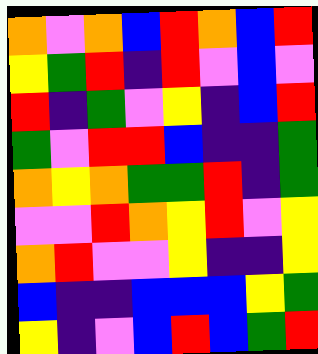[["orange", "violet", "orange", "blue", "red", "orange", "blue", "red"], ["yellow", "green", "red", "indigo", "red", "violet", "blue", "violet"], ["red", "indigo", "green", "violet", "yellow", "indigo", "blue", "red"], ["green", "violet", "red", "red", "blue", "indigo", "indigo", "green"], ["orange", "yellow", "orange", "green", "green", "red", "indigo", "green"], ["violet", "violet", "red", "orange", "yellow", "red", "violet", "yellow"], ["orange", "red", "violet", "violet", "yellow", "indigo", "indigo", "yellow"], ["blue", "indigo", "indigo", "blue", "blue", "blue", "yellow", "green"], ["yellow", "indigo", "violet", "blue", "red", "blue", "green", "red"]]